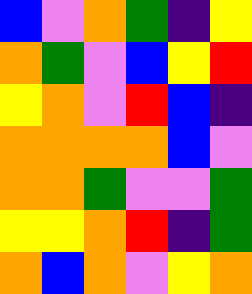[["blue", "violet", "orange", "green", "indigo", "yellow"], ["orange", "green", "violet", "blue", "yellow", "red"], ["yellow", "orange", "violet", "red", "blue", "indigo"], ["orange", "orange", "orange", "orange", "blue", "violet"], ["orange", "orange", "green", "violet", "violet", "green"], ["yellow", "yellow", "orange", "red", "indigo", "green"], ["orange", "blue", "orange", "violet", "yellow", "orange"]]